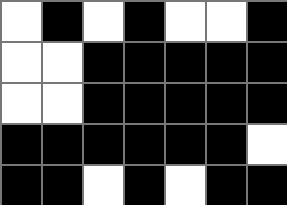[["white", "black", "white", "black", "white", "white", "black"], ["white", "white", "black", "black", "black", "black", "black"], ["white", "white", "black", "black", "black", "black", "black"], ["black", "black", "black", "black", "black", "black", "white"], ["black", "black", "white", "black", "white", "black", "black"]]